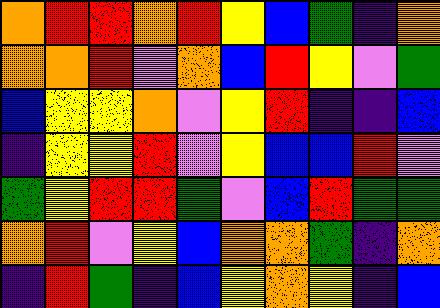[["orange", "red", "red", "orange", "red", "yellow", "blue", "green", "indigo", "orange"], ["orange", "orange", "red", "violet", "orange", "blue", "red", "yellow", "violet", "green"], ["blue", "yellow", "yellow", "orange", "violet", "yellow", "red", "indigo", "indigo", "blue"], ["indigo", "yellow", "yellow", "red", "violet", "yellow", "blue", "blue", "red", "violet"], ["green", "yellow", "red", "red", "green", "violet", "blue", "red", "green", "green"], ["orange", "red", "violet", "yellow", "blue", "orange", "orange", "green", "indigo", "orange"], ["indigo", "red", "green", "indigo", "blue", "yellow", "orange", "yellow", "indigo", "blue"]]